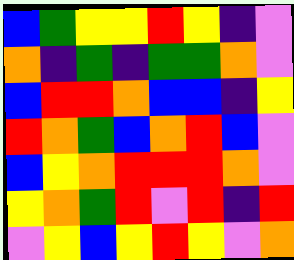[["blue", "green", "yellow", "yellow", "red", "yellow", "indigo", "violet"], ["orange", "indigo", "green", "indigo", "green", "green", "orange", "violet"], ["blue", "red", "red", "orange", "blue", "blue", "indigo", "yellow"], ["red", "orange", "green", "blue", "orange", "red", "blue", "violet"], ["blue", "yellow", "orange", "red", "red", "red", "orange", "violet"], ["yellow", "orange", "green", "red", "violet", "red", "indigo", "red"], ["violet", "yellow", "blue", "yellow", "red", "yellow", "violet", "orange"]]